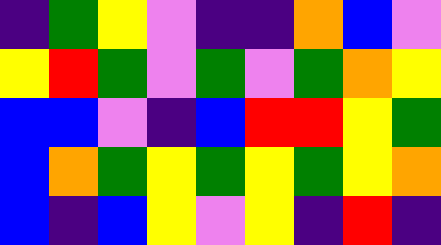[["indigo", "green", "yellow", "violet", "indigo", "indigo", "orange", "blue", "violet"], ["yellow", "red", "green", "violet", "green", "violet", "green", "orange", "yellow"], ["blue", "blue", "violet", "indigo", "blue", "red", "red", "yellow", "green"], ["blue", "orange", "green", "yellow", "green", "yellow", "green", "yellow", "orange"], ["blue", "indigo", "blue", "yellow", "violet", "yellow", "indigo", "red", "indigo"]]